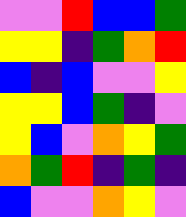[["violet", "violet", "red", "blue", "blue", "green"], ["yellow", "yellow", "indigo", "green", "orange", "red"], ["blue", "indigo", "blue", "violet", "violet", "yellow"], ["yellow", "yellow", "blue", "green", "indigo", "violet"], ["yellow", "blue", "violet", "orange", "yellow", "green"], ["orange", "green", "red", "indigo", "green", "indigo"], ["blue", "violet", "violet", "orange", "yellow", "violet"]]